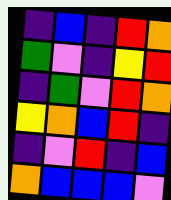[["indigo", "blue", "indigo", "red", "orange"], ["green", "violet", "indigo", "yellow", "red"], ["indigo", "green", "violet", "red", "orange"], ["yellow", "orange", "blue", "red", "indigo"], ["indigo", "violet", "red", "indigo", "blue"], ["orange", "blue", "blue", "blue", "violet"]]